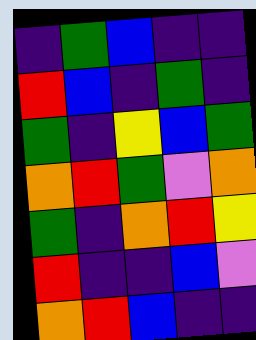[["indigo", "green", "blue", "indigo", "indigo"], ["red", "blue", "indigo", "green", "indigo"], ["green", "indigo", "yellow", "blue", "green"], ["orange", "red", "green", "violet", "orange"], ["green", "indigo", "orange", "red", "yellow"], ["red", "indigo", "indigo", "blue", "violet"], ["orange", "red", "blue", "indigo", "indigo"]]